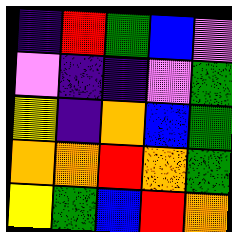[["indigo", "red", "green", "blue", "violet"], ["violet", "indigo", "indigo", "violet", "green"], ["yellow", "indigo", "orange", "blue", "green"], ["orange", "orange", "red", "orange", "green"], ["yellow", "green", "blue", "red", "orange"]]